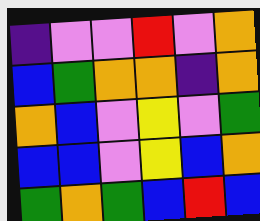[["indigo", "violet", "violet", "red", "violet", "orange"], ["blue", "green", "orange", "orange", "indigo", "orange"], ["orange", "blue", "violet", "yellow", "violet", "green"], ["blue", "blue", "violet", "yellow", "blue", "orange"], ["green", "orange", "green", "blue", "red", "blue"]]